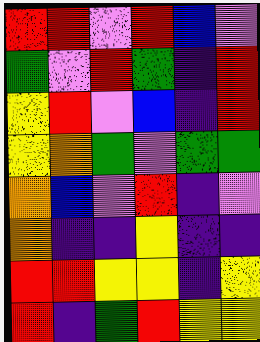[["red", "red", "violet", "red", "blue", "violet"], ["green", "violet", "red", "green", "indigo", "red"], ["yellow", "red", "violet", "blue", "indigo", "red"], ["yellow", "orange", "green", "violet", "green", "green"], ["orange", "blue", "violet", "red", "indigo", "violet"], ["orange", "indigo", "indigo", "yellow", "indigo", "indigo"], ["red", "red", "yellow", "yellow", "indigo", "yellow"], ["red", "indigo", "green", "red", "yellow", "yellow"]]